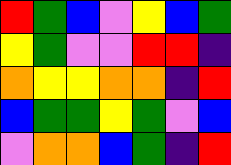[["red", "green", "blue", "violet", "yellow", "blue", "green"], ["yellow", "green", "violet", "violet", "red", "red", "indigo"], ["orange", "yellow", "yellow", "orange", "orange", "indigo", "red"], ["blue", "green", "green", "yellow", "green", "violet", "blue"], ["violet", "orange", "orange", "blue", "green", "indigo", "red"]]